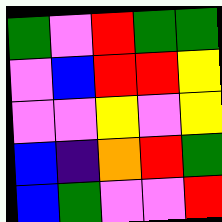[["green", "violet", "red", "green", "green"], ["violet", "blue", "red", "red", "yellow"], ["violet", "violet", "yellow", "violet", "yellow"], ["blue", "indigo", "orange", "red", "green"], ["blue", "green", "violet", "violet", "red"]]